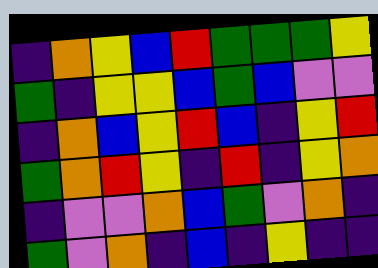[["indigo", "orange", "yellow", "blue", "red", "green", "green", "green", "yellow"], ["green", "indigo", "yellow", "yellow", "blue", "green", "blue", "violet", "violet"], ["indigo", "orange", "blue", "yellow", "red", "blue", "indigo", "yellow", "red"], ["green", "orange", "red", "yellow", "indigo", "red", "indigo", "yellow", "orange"], ["indigo", "violet", "violet", "orange", "blue", "green", "violet", "orange", "indigo"], ["green", "violet", "orange", "indigo", "blue", "indigo", "yellow", "indigo", "indigo"]]